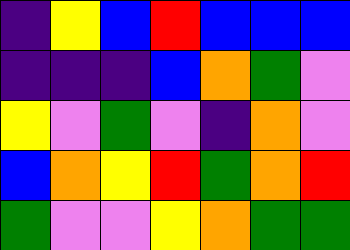[["indigo", "yellow", "blue", "red", "blue", "blue", "blue"], ["indigo", "indigo", "indigo", "blue", "orange", "green", "violet"], ["yellow", "violet", "green", "violet", "indigo", "orange", "violet"], ["blue", "orange", "yellow", "red", "green", "orange", "red"], ["green", "violet", "violet", "yellow", "orange", "green", "green"]]